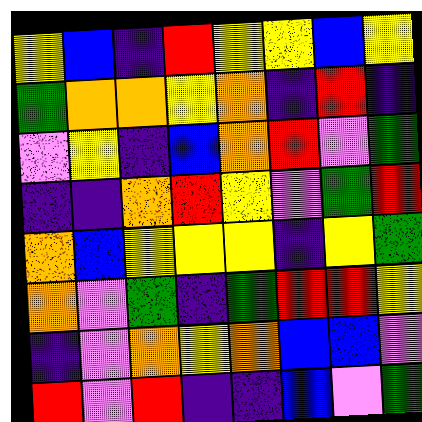[["yellow", "blue", "indigo", "red", "yellow", "yellow", "blue", "yellow"], ["green", "orange", "orange", "yellow", "orange", "indigo", "red", "indigo"], ["violet", "yellow", "indigo", "blue", "orange", "red", "violet", "green"], ["indigo", "indigo", "orange", "red", "yellow", "violet", "green", "red"], ["orange", "blue", "yellow", "yellow", "yellow", "indigo", "yellow", "green"], ["orange", "violet", "green", "indigo", "green", "red", "red", "yellow"], ["indigo", "violet", "orange", "yellow", "orange", "blue", "blue", "violet"], ["red", "violet", "red", "indigo", "indigo", "blue", "violet", "green"]]